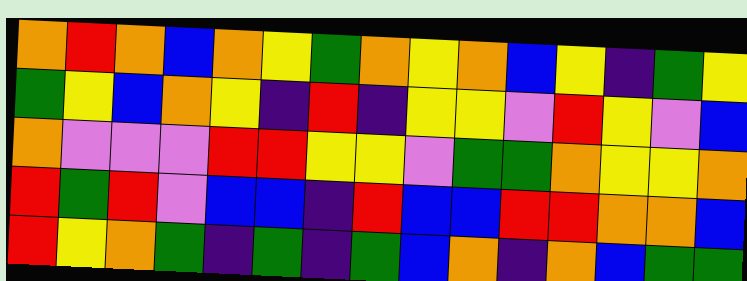[["orange", "red", "orange", "blue", "orange", "yellow", "green", "orange", "yellow", "orange", "blue", "yellow", "indigo", "green", "yellow"], ["green", "yellow", "blue", "orange", "yellow", "indigo", "red", "indigo", "yellow", "yellow", "violet", "red", "yellow", "violet", "blue"], ["orange", "violet", "violet", "violet", "red", "red", "yellow", "yellow", "violet", "green", "green", "orange", "yellow", "yellow", "orange"], ["red", "green", "red", "violet", "blue", "blue", "indigo", "red", "blue", "blue", "red", "red", "orange", "orange", "blue"], ["red", "yellow", "orange", "green", "indigo", "green", "indigo", "green", "blue", "orange", "indigo", "orange", "blue", "green", "green"]]